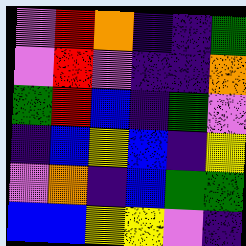[["violet", "red", "orange", "indigo", "indigo", "green"], ["violet", "red", "violet", "indigo", "indigo", "orange"], ["green", "red", "blue", "indigo", "green", "violet"], ["indigo", "blue", "yellow", "blue", "indigo", "yellow"], ["violet", "orange", "indigo", "blue", "green", "green"], ["blue", "blue", "yellow", "yellow", "violet", "indigo"]]